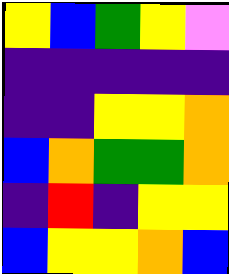[["yellow", "blue", "green", "yellow", "violet"], ["indigo", "indigo", "indigo", "indigo", "indigo"], ["indigo", "indigo", "yellow", "yellow", "orange"], ["blue", "orange", "green", "green", "orange"], ["indigo", "red", "indigo", "yellow", "yellow"], ["blue", "yellow", "yellow", "orange", "blue"]]